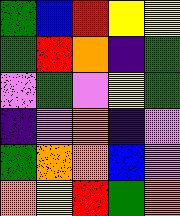[["green", "blue", "red", "yellow", "yellow"], ["green", "red", "orange", "indigo", "green"], ["violet", "green", "violet", "yellow", "green"], ["indigo", "violet", "orange", "indigo", "violet"], ["green", "orange", "orange", "blue", "violet"], ["orange", "yellow", "red", "green", "orange"]]